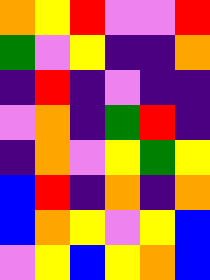[["orange", "yellow", "red", "violet", "violet", "red"], ["green", "violet", "yellow", "indigo", "indigo", "orange"], ["indigo", "red", "indigo", "violet", "indigo", "indigo"], ["violet", "orange", "indigo", "green", "red", "indigo"], ["indigo", "orange", "violet", "yellow", "green", "yellow"], ["blue", "red", "indigo", "orange", "indigo", "orange"], ["blue", "orange", "yellow", "violet", "yellow", "blue"], ["violet", "yellow", "blue", "yellow", "orange", "blue"]]